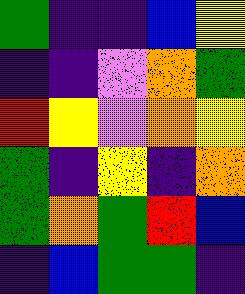[["green", "indigo", "indigo", "blue", "yellow"], ["indigo", "indigo", "violet", "orange", "green"], ["red", "yellow", "violet", "orange", "yellow"], ["green", "indigo", "yellow", "indigo", "orange"], ["green", "orange", "green", "red", "blue"], ["indigo", "blue", "green", "green", "indigo"]]